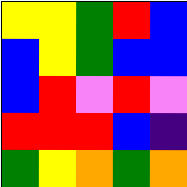[["yellow", "yellow", "green", "red", "blue"], ["blue", "yellow", "green", "blue", "blue"], ["blue", "red", "violet", "red", "violet"], ["red", "red", "red", "blue", "indigo"], ["green", "yellow", "orange", "green", "orange"]]